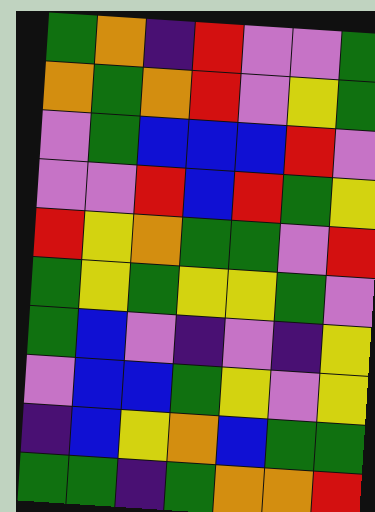[["green", "orange", "indigo", "red", "violet", "violet", "green"], ["orange", "green", "orange", "red", "violet", "yellow", "green"], ["violet", "green", "blue", "blue", "blue", "red", "violet"], ["violet", "violet", "red", "blue", "red", "green", "yellow"], ["red", "yellow", "orange", "green", "green", "violet", "red"], ["green", "yellow", "green", "yellow", "yellow", "green", "violet"], ["green", "blue", "violet", "indigo", "violet", "indigo", "yellow"], ["violet", "blue", "blue", "green", "yellow", "violet", "yellow"], ["indigo", "blue", "yellow", "orange", "blue", "green", "green"], ["green", "green", "indigo", "green", "orange", "orange", "red"]]